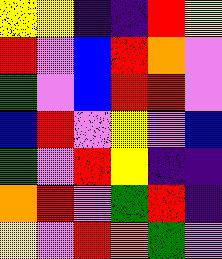[["yellow", "yellow", "indigo", "indigo", "red", "yellow"], ["red", "violet", "blue", "red", "orange", "violet"], ["green", "violet", "blue", "red", "red", "violet"], ["blue", "red", "violet", "yellow", "violet", "blue"], ["green", "violet", "red", "yellow", "indigo", "indigo"], ["orange", "red", "violet", "green", "red", "indigo"], ["yellow", "violet", "red", "orange", "green", "violet"]]